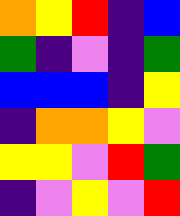[["orange", "yellow", "red", "indigo", "blue"], ["green", "indigo", "violet", "indigo", "green"], ["blue", "blue", "blue", "indigo", "yellow"], ["indigo", "orange", "orange", "yellow", "violet"], ["yellow", "yellow", "violet", "red", "green"], ["indigo", "violet", "yellow", "violet", "red"]]